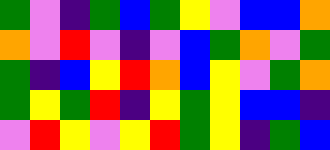[["green", "violet", "indigo", "green", "blue", "green", "yellow", "violet", "blue", "blue", "orange"], ["orange", "violet", "red", "violet", "indigo", "violet", "blue", "green", "orange", "violet", "green"], ["green", "indigo", "blue", "yellow", "red", "orange", "blue", "yellow", "violet", "green", "orange"], ["green", "yellow", "green", "red", "indigo", "yellow", "green", "yellow", "blue", "blue", "indigo"], ["violet", "red", "yellow", "violet", "yellow", "red", "green", "yellow", "indigo", "green", "blue"]]